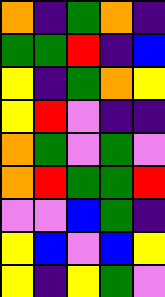[["orange", "indigo", "green", "orange", "indigo"], ["green", "green", "red", "indigo", "blue"], ["yellow", "indigo", "green", "orange", "yellow"], ["yellow", "red", "violet", "indigo", "indigo"], ["orange", "green", "violet", "green", "violet"], ["orange", "red", "green", "green", "red"], ["violet", "violet", "blue", "green", "indigo"], ["yellow", "blue", "violet", "blue", "yellow"], ["yellow", "indigo", "yellow", "green", "violet"]]